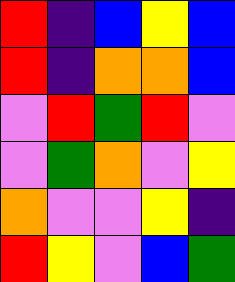[["red", "indigo", "blue", "yellow", "blue"], ["red", "indigo", "orange", "orange", "blue"], ["violet", "red", "green", "red", "violet"], ["violet", "green", "orange", "violet", "yellow"], ["orange", "violet", "violet", "yellow", "indigo"], ["red", "yellow", "violet", "blue", "green"]]